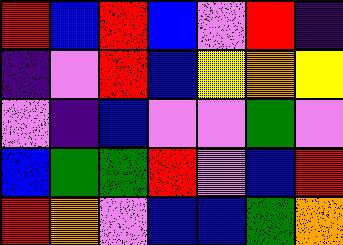[["red", "blue", "red", "blue", "violet", "red", "indigo"], ["indigo", "violet", "red", "blue", "yellow", "orange", "yellow"], ["violet", "indigo", "blue", "violet", "violet", "green", "violet"], ["blue", "green", "green", "red", "violet", "blue", "red"], ["red", "orange", "violet", "blue", "blue", "green", "orange"]]